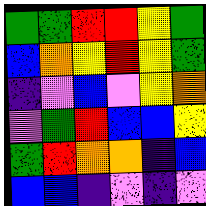[["green", "green", "red", "red", "yellow", "green"], ["blue", "orange", "yellow", "red", "yellow", "green"], ["indigo", "violet", "blue", "violet", "yellow", "orange"], ["violet", "green", "red", "blue", "blue", "yellow"], ["green", "red", "orange", "orange", "indigo", "blue"], ["blue", "blue", "indigo", "violet", "indigo", "violet"]]